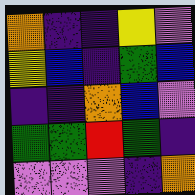[["orange", "indigo", "indigo", "yellow", "violet"], ["yellow", "blue", "indigo", "green", "blue"], ["indigo", "indigo", "orange", "blue", "violet"], ["green", "green", "red", "green", "indigo"], ["violet", "violet", "violet", "indigo", "orange"]]